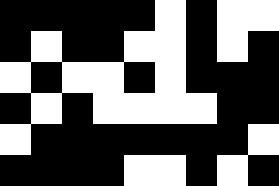[["black", "black", "black", "black", "black", "white", "black", "white", "white"], ["black", "white", "black", "black", "white", "white", "black", "white", "black"], ["white", "black", "white", "white", "black", "white", "black", "black", "black"], ["black", "white", "black", "white", "white", "white", "white", "black", "black"], ["white", "black", "black", "black", "black", "black", "black", "black", "white"], ["black", "black", "black", "black", "white", "white", "black", "white", "black"]]